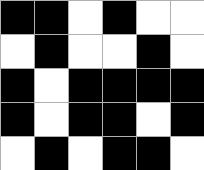[["black", "black", "white", "black", "white", "white"], ["white", "black", "white", "white", "black", "white"], ["black", "white", "black", "black", "black", "black"], ["black", "white", "black", "black", "white", "black"], ["white", "black", "white", "black", "black", "white"]]